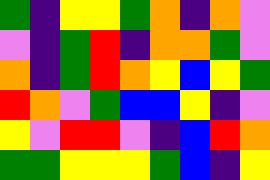[["green", "indigo", "yellow", "yellow", "green", "orange", "indigo", "orange", "violet"], ["violet", "indigo", "green", "red", "indigo", "orange", "orange", "green", "violet"], ["orange", "indigo", "green", "red", "orange", "yellow", "blue", "yellow", "green"], ["red", "orange", "violet", "green", "blue", "blue", "yellow", "indigo", "violet"], ["yellow", "violet", "red", "red", "violet", "indigo", "blue", "red", "orange"], ["green", "green", "yellow", "yellow", "yellow", "green", "blue", "indigo", "yellow"]]